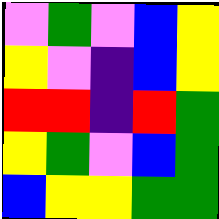[["violet", "green", "violet", "blue", "yellow"], ["yellow", "violet", "indigo", "blue", "yellow"], ["red", "red", "indigo", "red", "green"], ["yellow", "green", "violet", "blue", "green"], ["blue", "yellow", "yellow", "green", "green"]]